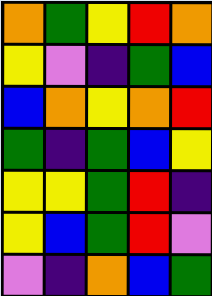[["orange", "green", "yellow", "red", "orange"], ["yellow", "violet", "indigo", "green", "blue"], ["blue", "orange", "yellow", "orange", "red"], ["green", "indigo", "green", "blue", "yellow"], ["yellow", "yellow", "green", "red", "indigo"], ["yellow", "blue", "green", "red", "violet"], ["violet", "indigo", "orange", "blue", "green"]]